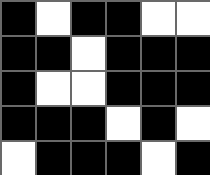[["black", "white", "black", "black", "white", "white"], ["black", "black", "white", "black", "black", "black"], ["black", "white", "white", "black", "black", "black"], ["black", "black", "black", "white", "black", "white"], ["white", "black", "black", "black", "white", "black"]]